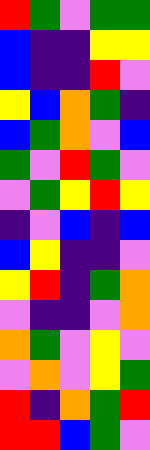[["red", "green", "violet", "green", "green"], ["blue", "indigo", "indigo", "yellow", "yellow"], ["blue", "indigo", "indigo", "red", "violet"], ["yellow", "blue", "orange", "green", "indigo"], ["blue", "green", "orange", "violet", "blue"], ["green", "violet", "red", "green", "violet"], ["violet", "green", "yellow", "red", "yellow"], ["indigo", "violet", "blue", "indigo", "blue"], ["blue", "yellow", "indigo", "indigo", "violet"], ["yellow", "red", "indigo", "green", "orange"], ["violet", "indigo", "indigo", "violet", "orange"], ["orange", "green", "violet", "yellow", "violet"], ["violet", "orange", "violet", "yellow", "green"], ["red", "indigo", "orange", "green", "red"], ["red", "red", "blue", "green", "violet"]]